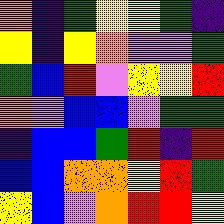[["orange", "indigo", "green", "yellow", "yellow", "green", "indigo"], ["yellow", "indigo", "yellow", "orange", "violet", "violet", "green"], ["green", "blue", "red", "violet", "yellow", "yellow", "red"], ["orange", "violet", "blue", "blue", "violet", "green", "green"], ["indigo", "blue", "blue", "green", "red", "indigo", "red"], ["blue", "blue", "orange", "orange", "yellow", "red", "green"], ["yellow", "blue", "violet", "orange", "red", "red", "yellow"]]